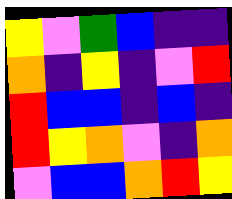[["yellow", "violet", "green", "blue", "indigo", "indigo"], ["orange", "indigo", "yellow", "indigo", "violet", "red"], ["red", "blue", "blue", "indigo", "blue", "indigo"], ["red", "yellow", "orange", "violet", "indigo", "orange"], ["violet", "blue", "blue", "orange", "red", "yellow"]]